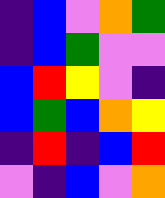[["indigo", "blue", "violet", "orange", "green"], ["indigo", "blue", "green", "violet", "violet"], ["blue", "red", "yellow", "violet", "indigo"], ["blue", "green", "blue", "orange", "yellow"], ["indigo", "red", "indigo", "blue", "red"], ["violet", "indigo", "blue", "violet", "orange"]]